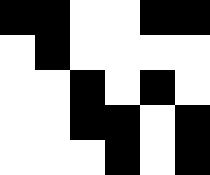[["black", "black", "white", "white", "black", "black"], ["white", "black", "white", "white", "white", "white"], ["white", "white", "black", "white", "black", "white"], ["white", "white", "black", "black", "white", "black"], ["white", "white", "white", "black", "white", "black"]]